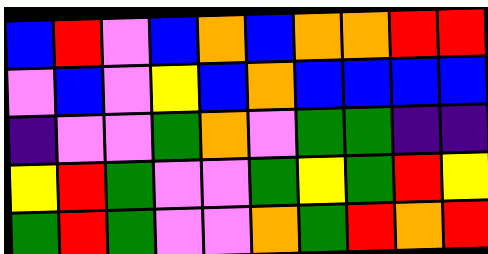[["blue", "red", "violet", "blue", "orange", "blue", "orange", "orange", "red", "red"], ["violet", "blue", "violet", "yellow", "blue", "orange", "blue", "blue", "blue", "blue"], ["indigo", "violet", "violet", "green", "orange", "violet", "green", "green", "indigo", "indigo"], ["yellow", "red", "green", "violet", "violet", "green", "yellow", "green", "red", "yellow"], ["green", "red", "green", "violet", "violet", "orange", "green", "red", "orange", "red"]]